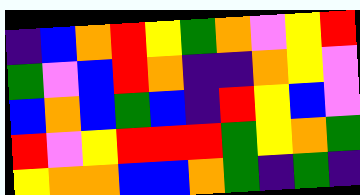[["indigo", "blue", "orange", "red", "yellow", "green", "orange", "violet", "yellow", "red"], ["green", "violet", "blue", "red", "orange", "indigo", "indigo", "orange", "yellow", "violet"], ["blue", "orange", "blue", "green", "blue", "indigo", "red", "yellow", "blue", "violet"], ["red", "violet", "yellow", "red", "red", "red", "green", "yellow", "orange", "green"], ["yellow", "orange", "orange", "blue", "blue", "orange", "green", "indigo", "green", "indigo"]]